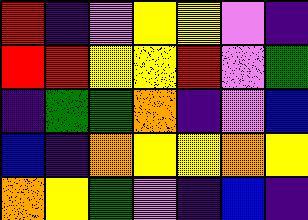[["red", "indigo", "violet", "yellow", "yellow", "violet", "indigo"], ["red", "red", "yellow", "yellow", "red", "violet", "green"], ["indigo", "green", "green", "orange", "indigo", "violet", "blue"], ["blue", "indigo", "orange", "yellow", "yellow", "orange", "yellow"], ["orange", "yellow", "green", "violet", "indigo", "blue", "indigo"]]